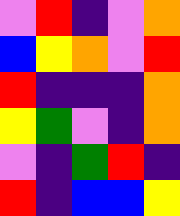[["violet", "red", "indigo", "violet", "orange"], ["blue", "yellow", "orange", "violet", "red"], ["red", "indigo", "indigo", "indigo", "orange"], ["yellow", "green", "violet", "indigo", "orange"], ["violet", "indigo", "green", "red", "indigo"], ["red", "indigo", "blue", "blue", "yellow"]]